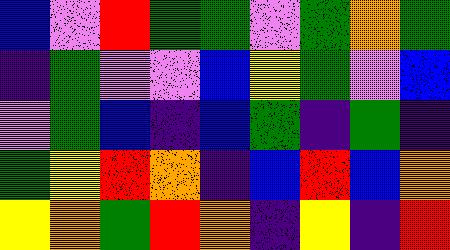[["blue", "violet", "red", "green", "green", "violet", "green", "orange", "green"], ["indigo", "green", "violet", "violet", "blue", "yellow", "green", "violet", "blue"], ["violet", "green", "blue", "indigo", "blue", "green", "indigo", "green", "indigo"], ["green", "yellow", "red", "orange", "indigo", "blue", "red", "blue", "orange"], ["yellow", "orange", "green", "red", "orange", "indigo", "yellow", "indigo", "red"]]